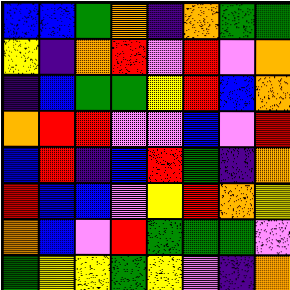[["blue", "blue", "green", "orange", "indigo", "orange", "green", "green"], ["yellow", "indigo", "orange", "red", "violet", "red", "violet", "orange"], ["indigo", "blue", "green", "green", "yellow", "red", "blue", "orange"], ["orange", "red", "red", "violet", "violet", "blue", "violet", "red"], ["blue", "red", "indigo", "blue", "red", "green", "indigo", "orange"], ["red", "blue", "blue", "violet", "yellow", "red", "orange", "yellow"], ["orange", "blue", "violet", "red", "green", "green", "green", "violet"], ["green", "yellow", "yellow", "green", "yellow", "violet", "indigo", "orange"]]